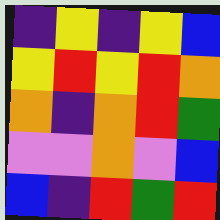[["indigo", "yellow", "indigo", "yellow", "blue"], ["yellow", "red", "yellow", "red", "orange"], ["orange", "indigo", "orange", "red", "green"], ["violet", "violet", "orange", "violet", "blue"], ["blue", "indigo", "red", "green", "red"]]